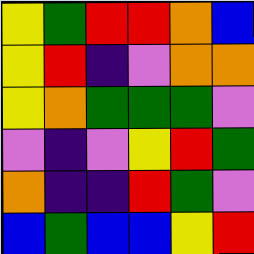[["yellow", "green", "red", "red", "orange", "blue"], ["yellow", "red", "indigo", "violet", "orange", "orange"], ["yellow", "orange", "green", "green", "green", "violet"], ["violet", "indigo", "violet", "yellow", "red", "green"], ["orange", "indigo", "indigo", "red", "green", "violet"], ["blue", "green", "blue", "blue", "yellow", "red"]]